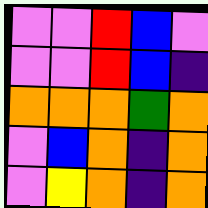[["violet", "violet", "red", "blue", "violet"], ["violet", "violet", "red", "blue", "indigo"], ["orange", "orange", "orange", "green", "orange"], ["violet", "blue", "orange", "indigo", "orange"], ["violet", "yellow", "orange", "indigo", "orange"]]